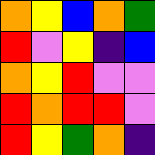[["orange", "yellow", "blue", "orange", "green"], ["red", "violet", "yellow", "indigo", "blue"], ["orange", "yellow", "red", "violet", "violet"], ["red", "orange", "red", "red", "violet"], ["red", "yellow", "green", "orange", "indigo"]]